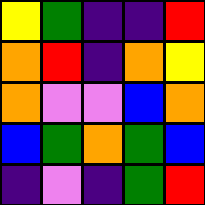[["yellow", "green", "indigo", "indigo", "red"], ["orange", "red", "indigo", "orange", "yellow"], ["orange", "violet", "violet", "blue", "orange"], ["blue", "green", "orange", "green", "blue"], ["indigo", "violet", "indigo", "green", "red"]]